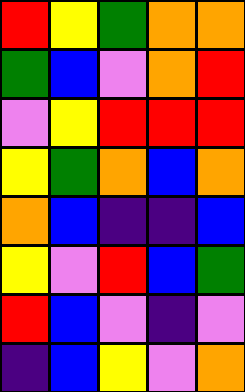[["red", "yellow", "green", "orange", "orange"], ["green", "blue", "violet", "orange", "red"], ["violet", "yellow", "red", "red", "red"], ["yellow", "green", "orange", "blue", "orange"], ["orange", "blue", "indigo", "indigo", "blue"], ["yellow", "violet", "red", "blue", "green"], ["red", "blue", "violet", "indigo", "violet"], ["indigo", "blue", "yellow", "violet", "orange"]]